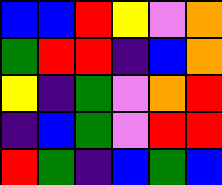[["blue", "blue", "red", "yellow", "violet", "orange"], ["green", "red", "red", "indigo", "blue", "orange"], ["yellow", "indigo", "green", "violet", "orange", "red"], ["indigo", "blue", "green", "violet", "red", "red"], ["red", "green", "indigo", "blue", "green", "blue"]]